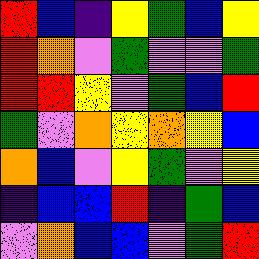[["red", "blue", "indigo", "yellow", "green", "blue", "yellow"], ["red", "orange", "violet", "green", "violet", "violet", "green"], ["red", "red", "yellow", "violet", "green", "blue", "red"], ["green", "violet", "orange", "yellow", "orange", "yellow", "blue"], ["orange", "blue", "violet", "yellow", "green", "violet", "yellow"], ["indigo", "blue", "blue", "red", "indigo", "green", "blue"], ["violet", "orange", "blue", "blue", "violet", "green", "red"]]